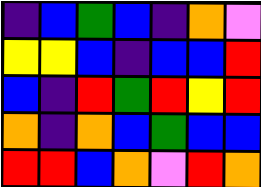[["indigo", "blue", "green", "blue", "indigo", "orange", "violet"], ["yellow", "yellow", "blue", "indigo", "blue", "blue", "red"], ["blue", "indigo", "red", "green", "red", "yellow", "red"], ["orange", "indigo", "orange", "blue", "green", "blue", "blue"], ["red", "red", "blue", "orange", "violet", "red", "orange"]]